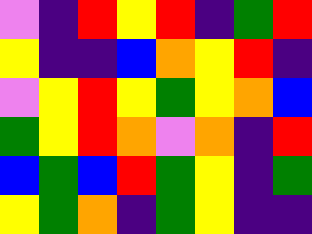[["violet", "indigo", "red", "yellow", "red", "indigo", "green", "red"], ["yellow", "indigo", "indigo", "blue", "orange", "yellow", "red", "indigo"], ["violet", "yellow", "red", "yellow", "green", "yellow", "orange", "blue"], ["green", "yellow", "red", "orange", "violet", "orange", "indigo", "red"], ["blue", "green", "blue", "red", "green", "yellow", "indigo", "green"], ["yellow", "green", "orange", "indigo", "green", "yellow", "indigo", "indigo"]]